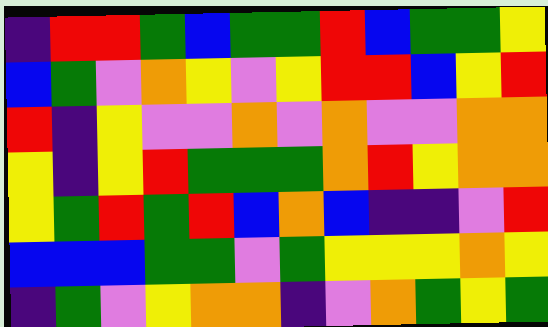[["indigo", "red", "red", "green", "blue", "green", "green", "red", "blue", "green", "green", "yellow"], ["blue", "green", "violet", "orange", "yellow", "violet", "yellow", "red", "red", "blue", "yellow", "red"], ["red", "indigo", "yellow", "violet", "violet", "orange", "violet", "orange", "violet", "violet", "orange", "orange"], ["yellow", "indigo", "yellow", "red", "green", "green", "green", "orange", "red", "yellow", "orange", "orange"], ["yellow", "green", "red", "green", "red", "blue", "orange", "blue", "indigo", "indigo", "violet", "red"], ["blue", "blue", "blue", "green", "green", "violet", "green", "yellow", "yellow", "yellow", "orange", "yellow"], ["indigo", "green", "violet", "yellow", "orange", "orange", "indigo", "violet", "orange", "green", "yellow", "green"]]